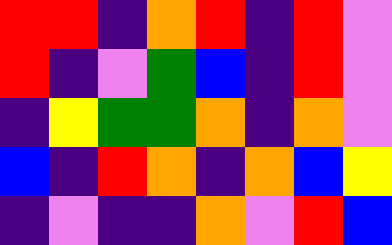[["red", "red", "indigo", "orange", "red", "indigo", "red", "violet"], ["red", "indigo", "violet", "green", "blue", "indigo", "red", "violet"], ["indigo", "yellow", "green", "green", "orange", "indigo", "orange", "violet"], ["blue", "indigo", "red", "orange", "indigo", "orange", "blue", "yellow"], ["indigo", "violet", "indigo", "indigo", "orange", "violet", "red", "blue"]]